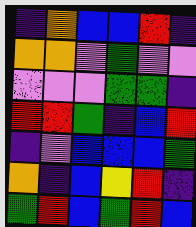[["indigo", "orange", "blue", "blue", "red", "indigo"], ["orange", "orange", "violet", "green", "violet", "violet"], ["violet", "violet", "violet", "green", "green", "indigo"], ["red", "red", "green", "indigo", "blue", "red"], ["indigo", "violet", "blue", "blue", "blue", "green"], ["orange", "indigo", "blue", "yellow", "red", "indigo"], ["green", "red", "blue", "green", "red", "blue"]]